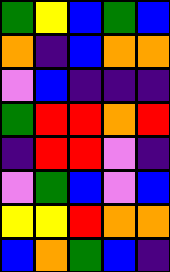[["green", "yellow", "blue", "green", "blue"], ["orange", "indigo", "blue", "orange", "orange"], ["violet", "blue", "indigo", "indigo", "indigo"], ["green", "red", "red", "orange", "red"], ["indigo", "red", "red", "violet", "indigo"], ["violet", "green", "blue", "violet", "blue"], ["yellow", "yellow", "red", "orange", "orange"], ["blue", "orange", "green", "blue", "indigo"]]